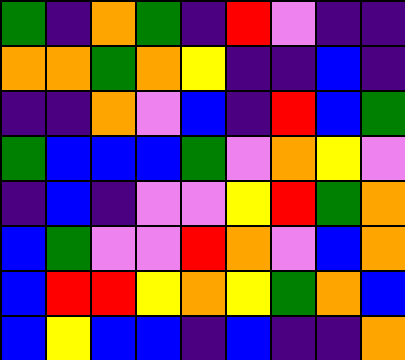[["green", "indigo", "orange", "green", "indigo", "red", "violet", "indigo", "indigo"], ["orange", "orange", "green", "orange", "yellow", "indigo", "indigo", "blue", "indigo"], ["indigo", "indigo", "orange", "violet", "blue", "indigo", "red", "blue", "green"], ["green", "blue", "blue", "blue", "green", "violet", "orange", "yellow", "violet"], ["indigo", "blue", "indigo", "violet", "violet", "yellow", "red", "green", "orange"], ["blue", "green", "violet", "violet", "red", "orange", "violet", "blue", "orange"], ["blue", "red", "red", "yellow", "orange", "yellow", "green", "orange", "blue"], ["blue", "yellow", "blue", "blue", "indigo", "blue", "indigo", "indigo", "orange"]]